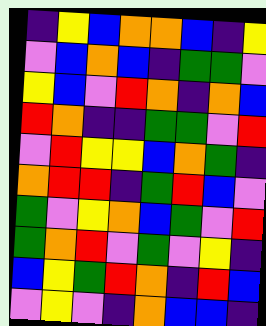[["indigo", "yellow", "blue", "orange", "orange", "blue", "indigo", "yellow"], ["violet", "blue", "orange", "blue", "indigo", "green", "green", "violet"], ["yellow", "blue", "violet", "red", "orange", "indigo", "orange", "blue"], ["red", "orange", "indigo", "indigo", "green", "green", "violet", "red"], ["violet", "red", "yellow", "yellow", "blue", "orange", "green", "indigo"], ["orange", "red", "red", "indigo", "green", "red", "blue", "violet"], ["green", "violet", "yellow", "orange", "blue", "green", "violet", "red"], ["green", "orange", "red", "violet", "green", "violet", "yellow", "indigo"], ["blue", "yellow", "green", "red", "orange", "indigo", "red", "blue"], ["violet", "yellow", "violet", "indigo", "orange", "blue", "blue", "indigo"]]